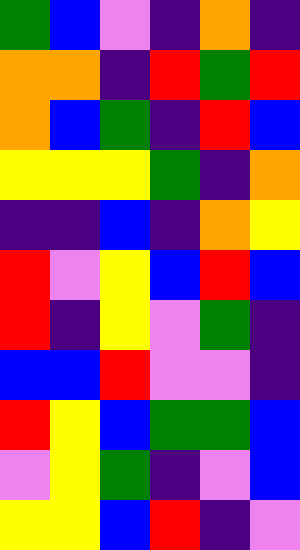[["green", "blue", "violet", "indigo", "orange", "indigo"], ["orange", "orange", "indigo", "red", "green", "red"], ["orange", "blue", "green", "indigo", "red", "blue"], ["yellow", "yellow", "yellow", "green", "indigo", "orange"], ["indigo", "indigo", "blue", "indigo", "orange", "yellow"], ["red", "violet", "yellow", "blue", "red", "blue"], ["red", "indigo", "yellow", "violet", "green", "indigo"], ["blue", "blue", "red", "violet", "violet", "indigo"], ["red", "yellow", "blue", "green", "green", "blue"], ["violet", "yellow", "green", "indigo", "violet", "blue"], ["yellow", "yellow", "blue", "red", "indigo", "violet"]]